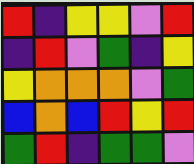[["red", "indigo", "yellow", "yellow", "violet", "red"], ["indigo", "red", "violet", "green", "indigo", "yellow"], ["yellow", "orange", "orange", "orange", "violet", "green"], ["blue", "orange", "blue", "red", "yellow", "red"], ["green", "red", "indigo", "green", "green", "violet"]]